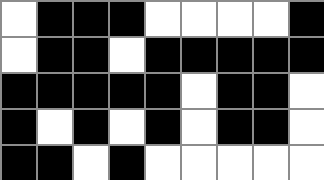[["white", "black", "black", "black", "white", "white", "white", "white", "black"], ["white", "black", "black", "white", "black", "black", "black", "black", "black"], ["black", "black", "black", "black", "black", "white", "black", "black", "white"], ["black", "white", "black", "white", "black", "white", "black", "black", "white"], ["black", "black", "white", "black", "white", "white", "white", "white", "white"]]